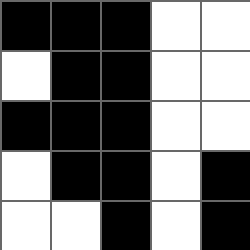[["black", "black", "black", "white", "white"], ["white", "black", "black", "white", "white"], ["black", "black", "black", "white", "white"], ["white", "black", "black", "white", "black"], ["white", "white", "black", "white", "black"]]